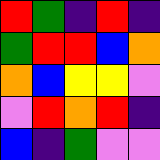[["red", "green", "indigo", "red", "indigo"], ["green", "red", "red", "blue", "orange"], ["orange", "blue", "yellow", "yellow", "violet"], ["violet", "red", "orange", "red", "indigo"], ["blue", "indigo", "green", "violet", "violet"]]